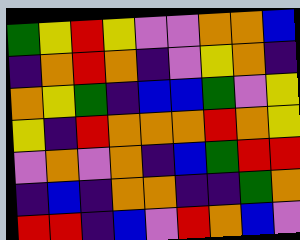[["green", "yellow", "red", "yellow", "violet", "violet", "orange", "orange", "blue"], ["indigo", "orange", "red", "orange", "indigo", "violet", "yellow", "orange", "indigo"], ["orange", "yellow", "green", "indigo", "blue", "blue", "green", "violet", "yellow"], ["yellow", "indigo", "red", "orange", "orange", "orange", "red", "orange", "yellow"], ["violet", "orange", "violet", "orange", "indigo", "blue", "green", "red", "red"], ["indigo", "blue", "indigo", "orange", "orange", "indigo", "indigo", "green", "orange"], ["red", "red", "indigo", "blue", "violet", "red", "orange", "blue", "violet"]]